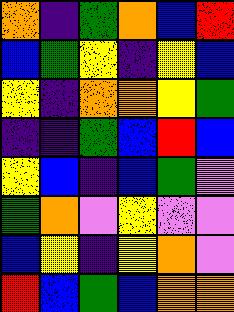[["orange", "indigo", "green", "orange", "blue", "red"], ["blue", "green", "yellow", "indigo", "yellow", "blue"], ["yellow", "indigo", "orange", "orange", "yellow", "green"], ["indigo", "indigo", "green", "blue", "red", "blue"], ["yellow", "blue", "indigo", "blue", "green", "violet"], ["green", "orange", "violet", "yellow", "violet", "violet"], ["blue", "yellow", "indigo", "yellow", "orange", "violet"], ["red", "blue", "green", "blue", "orange", "orange"]]